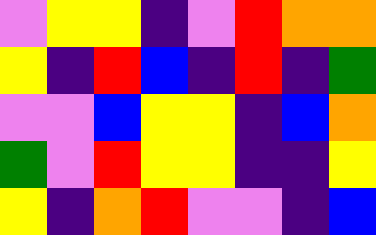[["violet", "yellow", "yellow", "indigo", "violet", "red", "orange", "orange"], ["yellow", "indigo", "red", "blue", "indigo", "red", "indigo", "green"], ["violet", "violet", "blue", "yellow", "yellow", "indigo", "blue", "orange"], ["green", "violet", "red", "yellow", "yellow", "indigo", "indigo", "yellow"], ["yellow", "indigo", "orange", "red", "violet", "violet", "indigo", "blue"]]